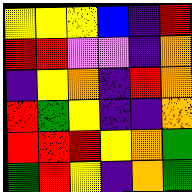[["yellow", "yellow", "yellow", "blue", "indigo", "red"], ["red", "red", "violet", "violet", "indigo", "orange"], ["indigo", "yellow", "orange", "indigo", "red", "orange"], ["red", "green", "yellow", "indigo", "indigo", "orange"], ["red", "red", "red", "yellow", "orange", "green"], ["green", "red", "yellow", "indigo", "orange", "green"]]